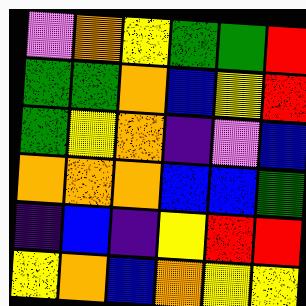[["violet", "orange", "yellow", "green", "green", "red"], ["green", "green", "orange", "blue", "yellow", "red"], ["green", "yellow", "orange", "indigo", "violet", "blue"], ["orange", "orange", "orange", "blue", "blue", "green"], ["indigo", "blue", "indigo", "yellow", "red", "red"], ["yellow", "orange", "blue", "orange", "yellow", "yellow"]]